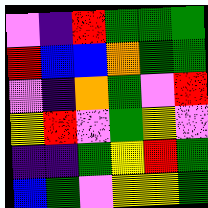[["violet", "indigo", "red", "green", "green", "green"], ["red", "blue", "blue", "orange", "green", "green"], ["violet", "indigo", "orange", "green", "violet", "red"], ["yellow", "red", "violet", "green", "yellow", "violet"], ["indigo", "indigo", "green", "yellow", "red", "green"], ["blue", "green", "violet", "yellow", "yellow", "green"]]